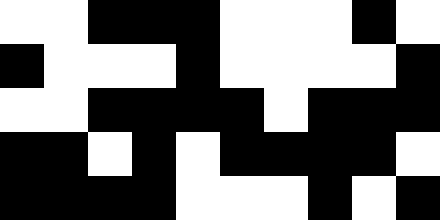[["white", "white", "black", "black", "black", "white", "white", "white", "black", "white"], ["black", "white", "white", "white", "black", "white", "white", "white", "white", "black"], ["white", "white", "black", "black", "black", "black", "white", "black", "black", "black"], ["black", "black", "white", "black", "white", "black", "black", "black", "black", "white"], ["black", "black", "black", "black", "white", "white", "white", "black", "white", "black"]]